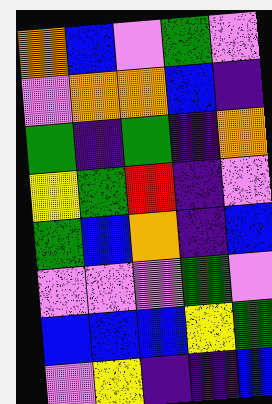[["orange", "blue", "violet", "green", "violet"], ["violet", "orange", "orange", "blue", "indigo"], ["green", "indigo", "green", "indigo", "orange"], ["yellow", "green", "red", "indigo", "violet"], ["green", "blue", "orange", "indigo", "blue"], ["violet", "violet", "violet", "green", "violet"], ["blue", "blue", "blue", "yellow", "green"], ["violet", "yellow", "indigo", "indigo", "blue"]]